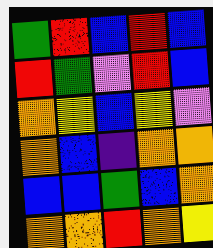[["green", "red", "blue", "red", "blue"], ["red", "green", "violet", "red", "blue"], ["orange", "yellow", "blue", "yellow", "violet"], ["orange", "blue", "indigo", "orange", "orange"], ["blue", "blue", "green", "blue", "orange"], ["orange", "orange", "red", "orange", "yellow"]]